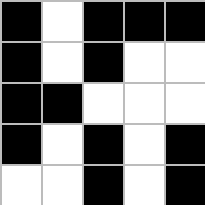[["black", "white", "black", "black", "black"], ["black", "white", "black", "white", "white"], ["black", "black", "white", "white", "white"], ["black", "white", "black", "white", "black"], ["white", "white", "black", "white", "black"]]